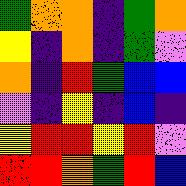[["green", "orange", "orange", "indigo", "green", "orange"], ["yellow", "indigo", "orange", "indigo", "green", "violet"], ["orange", "indigo", "red", "green", "blue", "blue"], ["violet", "indigo", "yellow", "indigo", "blue", "indigo"], ["yellow", "red", "red", "yellow", "red", "violet"], ["red", "red", "orange", "green", "red", "blue"]]